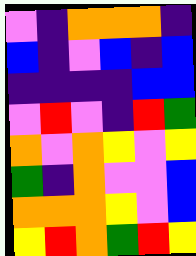[["violet", "indigo", "orange", "orange", "orange", "indigo"], ["blue", "indigo", "violet", "blue", "indigo", "blue"], ["indigo", "indigo", "indigo", "indigo", "blue", "blue"], ["violet", "red", "violet", "indigo", "red", "green"], ["orange", "violet", "orange", "yellow", "violet", "yellow"], ["green", "indigo", "orange", "violet", "violet", "blue"], ["orange", "orange", "orange", "yellow", "violet", "blue"], ["yellow", "red", "orange", "green", "red", "yellow"]]